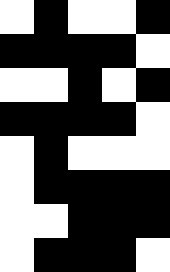[["white", "black", "white", "white", "black"], ["black", "black", "black", "black", "white"], ["white", "white", "black", "white", "black"], ["black", "black", "black", "black", "white"], ["white", "black", "white", "white", "white"], ["white", "black", "black", "black", "black"], ["white", "white", "black", "black", "black"], ["white", "black", "black", "black", "white"]]